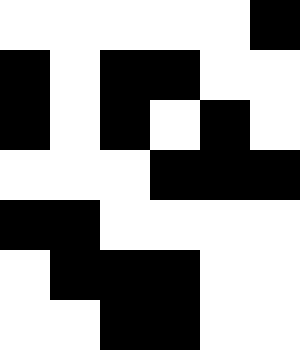[["white", "white", "white", "white", "white", "black"], ["black", "white", "black", "black", "white", "white"], ["black", "white", "black", "white", "black", "white"], ["white", "white", "white", "black", "black", "black"], ["black", "black", "white", "white", "white", "white"], ["white", "black", "black", "black", "white", "white"], ["white", "white", "black", "black", "white", "white"]]